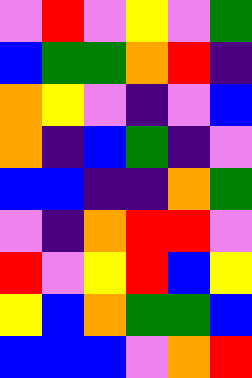[["violet", "red", "violet", "yellow", "violet", "green"], ["blue", "green", "green", "orange", "red", "indigo"], ["orange", "yellow", "violet", "indigo", "violet", "blue"], ["orange", "indigo", "blue", "green", "indigo", "violet"], ["blue", "blue", "indigo", "indigo", "orange", "green"], ["violet", "indigo", "orange", "red", "red", "violet"], ["red", "violet", "yellow", "red", "blue", "yellow"], ["yellow", "blue", "orange", "green", "green", "blue"], ["blue", "blue", "blue", "violet", "orange", "red"]]